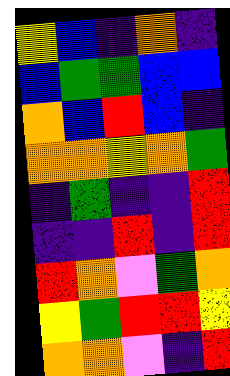[["yellow", "blue", "indigo", "orange", "indigo"], ["blue", "green", "green", "blue", "blue"], ["orange", "blue", "red", "blue", "indigo"], ["orange", "orange", "yellow", "orange", "green"], ["indigo", "green", "indigo", "indigo", "red"], ["indigo", "indigo", "red", "indigo", "red"], ["red", "orange", "violet", "green", "orange"], ["yellow", "green", "red", "red", "yellow"], ["orange", "orange", "violet", "indigo", "red"]]